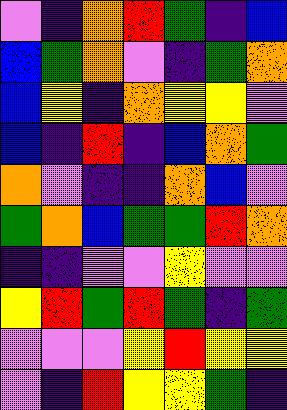[["violet", "indigo", "orange", "red", "green", "indigo", "blue"], ["blue", "green", "orange", "violet", "indigo", "green", "orange"], ["blue", "yellow", "indigo", "orange", "yellow", "yellow", "violet"], ["blue", "indigo", "red", "indigo", "blue", "orange", "green"], ["orange", "violet", "indigo", "indigo", "orange", "blue", "violet"], ["green", "orange", "blue", "green", "green", "red", "orange"], ["indigo", "indigo", "violet", "violet", "yellow", "violet", "violet"], ["yellow", "red", "green", "red", "green", "indigo", "green"], ["violet", "violet", "violet", "yellow", "red", "yellow", "yellow"], ["violet", "indigo", "red", "yellow", "yellow", "green", "indigo"]]